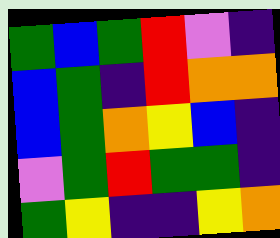[["green", "blue", "green", "red", "violet", "indigo"], ["blue", "green", "indigo", "red", "orange", "orange"], ["blue", "green", "orange", "yellow", "blue", "indigo"], ["violet", "green", "red", "green", "green", "indigo"], ["green", "yellow", "indigo", "indigo", "yellow", "orange"]]